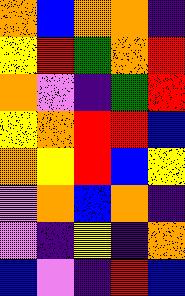[["orange", "blue", "orange", "orange", "indigo"], ["yellow", "red", "green", "orange", "red"], ["orange", "violet", "indigo", "green", "red"], ["yellow", "orange", "red", "red", "blue"], ["orange", "yellow", "red", "blue", "yellow"], ["violet", "orange", "blue", "orange", "indigo"], ["violet", "indigo", "yellow", "indigo", "orange"], ["blue", "violet", "indigo", "red", "blue"]]